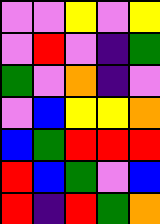[["violet", "violet", "yellow", "violet", "yellow"], ["violet", "red", "violet", "indigo", "green"], ["green", "violet", "orange", "indigo", "violet"], ["violet", "blue", "yellow", "yellow", "orange"], ["blue", "green", "red", "red", "red"], ["red", "blue", "green", "violet", "blue"], ["red", "indigo", "red", "green", "orange"]]